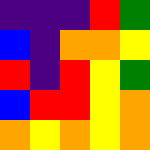[["indigo", "indigo", "indigo", "red", "green"], ["blue", "indigo", "orange", "orange", "yellow"], ["red", "indigo", "red", "yellow", "green"], ["blue", "red", "red", "yellow", "orange"], ["orange", "yellow", "orange", "yellow", "orange"]]